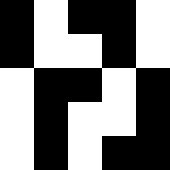[["black", "white", "black", "black", "white"], ["black", "white", "white", "black", "white"], ["white", "black", "black", "white", "black"], ["white", "black", "white", "white", "black"], ["white", "black", "white", "black", "black"]]